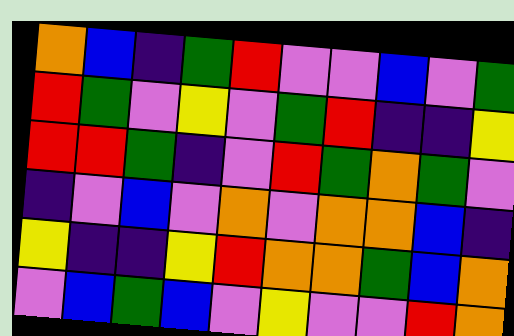[["orange", "blue", "indigo", "green", "red", "violet", "violet", "blue", "violet", "green"], ["red", "green", "violet", "yellow", "violet", "green", "red", "indigo", "indigo", "yellow"], ["red", "red", "green", "indigo", "violet", "red", "green", "orange", "green", "violet"], ["indigo", "violet", "blue", "violet", "orange", "violet", "orange", "orange", "blue", "indigo"], ["yellow", "indigo", "indigo", "yellow", "red", "orange", "orange", "green", "blue", "orange"], ["violet", "blue", "green", "blue", "violet", "yellow", "violet", "violet", "red", "orange"]]